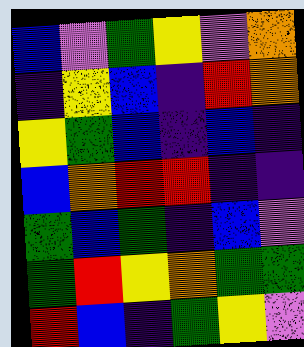[["blue", "violet", "green", "yellow", "violet", "orange"], ["indigo", "yellow", "blue", "indigo", "red", "orange"], ["yellow", "green", "blue", "indigo", "blue", "indigo"], ["blue", "orange", "red", "red", "indigo", "indigo"], ["green", "blue", "green", "indigo", "blue", "violet"], ["green", "red", "yellow", "orange", "green", "green"], ["red", "blue", "indigo", "green", "yellow", "violet"]]